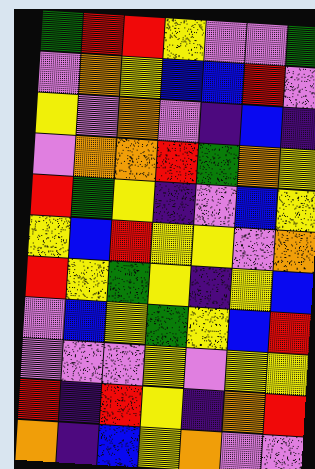[["green", "red", "red", "yellow", "violet", "violet", "green"], ["violet", "orange", "yellow", "blue", "blue", "red", "violet"], ["yellow", "violet", "orange", "violet", "indigo", "blue", "indigo"], ["violet", "orange", "orange", "red", "green", "orange", "yellow"], ["red", "green", "yellow", "indigo", "violet", "blue", "yellow"], ["yellow", "blue", "red", "yellow", "yellow", "violet", "orange"], ["red", "yellow", "green", "yellow", "indigo", "yellow", "blue"], ["violet", "blue", "yellow", "green", "yellow", "blue", "red"], ["violet", "violet", "violet", "yellow", "violet", "yellow", "yellow"], ["red", "indigo", "red", "yellow", "indigo", "orange", "red"], ["orange", "indigo", "blue", "yellow", "orange", "violet", "violet"]]